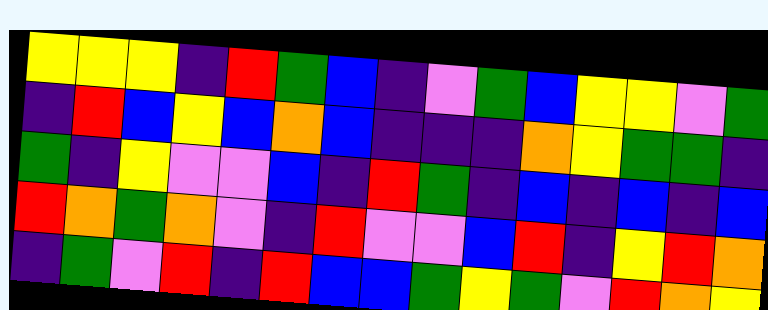[["yellow", "yellow", "yellow", "indigo", "red", "green", "blue", "indigo", "violet", "green", "blue", "yellow", "yellow", "violet", "green"], ["indigo", "red", "blue", "yellow", "blue", "orange", "blue", "indigo", "indigo", "indigo", "orange", "yellow", "green", "green", "indigo"], ["green", "indigo", "yellow", "violet", "violet", "blue", "indigo", "red", "green", "indigo", "blue", "indigo", "blue", "indigo", "blue"], ["red", "orange", "green", "orange", "violet", "indigo", "red", "violet", "violet", "blue", "red", "indigo", "yellow", "red", "orange"], ["indigo", "green", "violet", "red", "indigo", "red", "blue", "blue", "green", "yellow", "green", "violet", "red", "orange", "yellow"]]